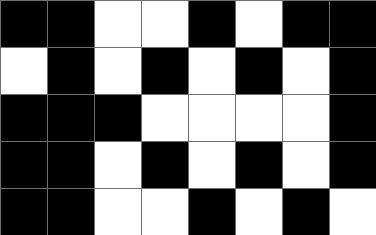[["black", "black", "white", "white", "black", "white", "black", "black"], ["white", "black", "white", "black", "white", "black", "white", "black"], ["black", "black", "black", "white", "white", "white", "white", "black"], ["black", "black", "white", "black", "white", "black", "white", "black"], ["black", "black", "white", "white", "black", "white", "black", "white"]]